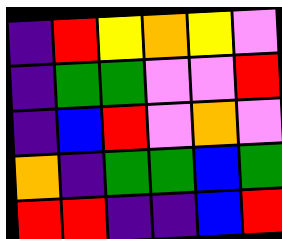[["indigo", "red", "yellow", "orange", "yellow", "violet"], ["indigo", "green", "green", "violet", "violet", "red"], ["indigo", "blue", "red", "violet", "orange", "violet"], ["orange", "indigo", "green", "green", "blue", "green"], ["red", "red", "indigo", "indigo", "blue", "red"]]